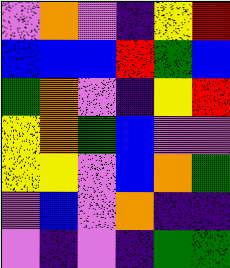[["violet", "orange", "violet", "indigo", "yellow", "red"], ["blue", "blue", "blue", "red", "green", "blue"], ["green", "orange", "violet", "indigo", "yellow", "red"], ["yellow", "orange", "green", "blue", "violet", "violet"], ["yellow", "yellow", "violet", "blue", "orange", "green"], ["violet", "blue", "violet", "orange", "indigo", "indigo"], ["violet", "indigo", "violet", "indigo", "green", "green"]]